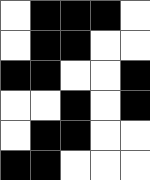[["white", "black", "black", "black", "white"], ["white", "black", "black", "white", "white"], ["black", "black", "white", "white", "black"], ["white", "white", "black", "white", "black"], ["white", "black", "black", "white", "white"], ["black", "black", "white", "white", "white"]]